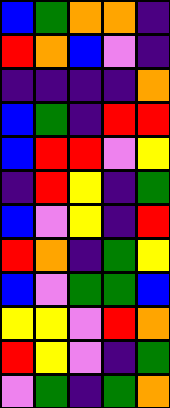[["blue", "green", "orange", "orange", "indigo"], ["red", "orange", "blue", "violet", "indigo"], ["indigo", "indigo", "indigo", "indigo", "orange"], ["blue", "green", "indigo", "red", "red"], ["blue", "red", "red", "violet", "yellow"], ["indigo", "red", "yellow", "indigo", "green"], ["blue", "violet", "yellow", "indigo", "red"], ["red", "orange", "indigo", "green", "yellow"], ["blue", "violet", "green", "green", "blue"], ["yellow", "yellow", "violet", "red", "orange"], ["red", "yellow", "violet", "indigo", "green"], ["violet", "green", "indigo", "green", "orange"]]